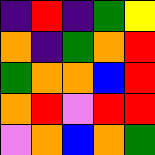[["indigo", "red", "indigo", "green", "yellow"], ["orange", "indigo", "green", "orange", "red"], ["green", "orange", "orange", "blue", "red"], ["orange", "red", "violet", "red", "red"], ["violet", "orange", "blue", "orange", "green"]]